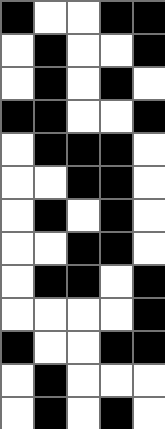[["black", "white", "white", "black", "black"], ["white", "black", "white", "white", "black"], ["white", "black", "white", "black", "white"], ["black", "black", "white", "white", "black"], ["white", "black", "black", "black", "white"], ["white", "white", "black", "black", "white"], ["white", "black", "white", "black", "white"], ["white", "white", "black", "black", "white"], ["white", "black", "black", "white", "black"], ["white", "white", "white", "white", "black"], ["black", "white", "white", "black", "black"], ["white", "black", "white", "white", "white"], ["white", "black", "white", "black", "white"]]